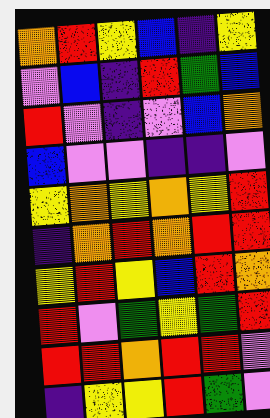[["orange", "red", "yellow", "blue", "indigo", "yellow"], ["violet", "blue", "indigo", "red", "green", "blue"], ["red", "violet", "indigo", "violet", "blue", "orange"], ["blue", "violet", "violet", "indigo", "indigo", "violet"], ["yellow", "orange", "yellow", "orange", "yellow", "red"], ["indigo", "orange", "red", "orange", "red", "red"], ["yellow", "red", "yellow", "blue", "red", "orange"], ["red", "violet", "green", "yellow", "green", "red"], ["red", "red", "orange", "red", "red", "violet"], ["indigo", "yellow", "yellow", "red", "green", "violet"]]